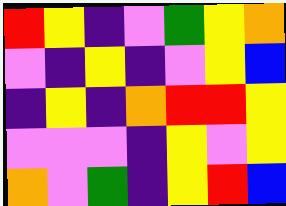[["red", "yellow", "indigo", "violet", "green", "yellow", "orange"], ["violet", "indigo", "yellow", "indigo", "violet", "yellow", "blue"], ["indigo", "yellow", "indigo", "orange", "red", "red", "yellow"], ["violet", "violet", "violet", "indigo", "yellow", "violet", "yellow"], ["orange", "violet", "green", "indigo", "yellow", "red", "blue"]]